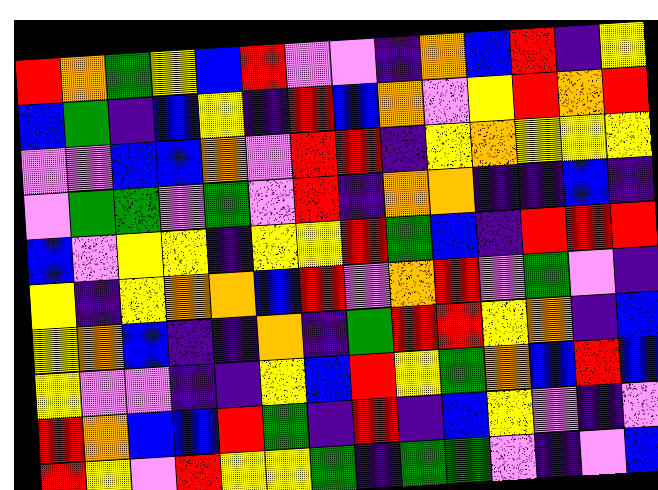[["red", "orange", "green", "yellow", "blue", "red", "violet", "violet", "indigo", "orange", "blue", "red", "indigo", "yellow"], ["blue", "green", "indigo", "blue", "yellow", "indigo", "red", "blue", "orange", "violet", "yellow", "red", "orange", "red"], ["violet", "violet", "blue", "blue", "orange", "violet", "red", "red", "indigo", "yellow", "orange", "yellow", "yellow", "yellow"], ["violet", "green", "green", "violet", "green", "violet", "red", "indigo", "orange", "orange", "indigo", "indigo", "blue", "indigo"], ["blue", "violet", "yellow", "yellow", "indigo", "yellow", "yellow", "red", "green", "blue", "indigo", "red", "red", "red"], ["yellow", "indigo", "yellow", "orange", "orange", "blue", "red", "violet", "orange", "red", "violet", "green", "violet", "indigo"], ["yellow", "orange", "blue", "indigo", "indigo", "orange", "indigo", "green", "red", "red", "yellow", "orange", "indigo", "blue"], ["yellow", "violet", "violet", "indigo", "indigo", "yellow", "blue", "red", "yellow", "green", "orange", "blue", "red", "blue"], ["red", "orange", "blue", "blue", "red", "green", "indigo", "red", "indigo", "blue", "yellow", "violet", "indigo", "violet"], ["red", "yellow", "violet", "red", "yellow", "yellow", "green", "indigo", "green", "green", "violet", "indigo", "violet", "blue"]]